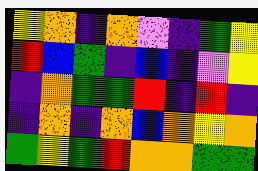[["yellow", "orange", "indigo", "orange", "violet", "indigo", "green", "yellow"], ["red", "blue", "green", "indigo", "blue", "indigo", "violet", "yellow"], ["indigo", "orange", "green", "green", "red", "indigo", "red", "indigo"], ["indigo", "orange", "indigo", "orange", "blue", "orange", "yellow", "orange"], ["green", "yellow", "green", "red", "orange", "orange", "green", "green"]]